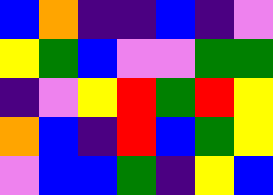[["blue", "orange", "indigo", "indigo", "blue", "indigo", "violet"], ["yellow", "green", "blue", "violet", "violet", "green", "green"], ["indigo", "violet", "yellow", "red", "green", "red", "yellow"], ["orange", "blue", "indigo", "red", "blue", "green", "yellow"], ["violet", "blue", "blue", "green", "indigo", "yellow", "blue"]]